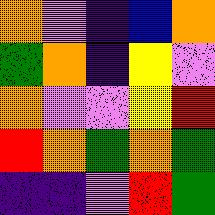[["orange", "violet", "indigo", "blue", "orange"], ["green", "orange", "indigo", "yellow", "violet"], ["orange", "violet", "violet", "yellow", "red"], ["red", "orange", "green", "orange", "green"], ["indigo", "indigo", "violet", "red", "green"]]